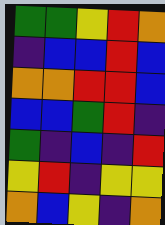[["green", "green", "yellow", "red", "orange"], ["indigo", "blue", "blue", "red", "blue"], ["orange", "orange", "red", "red", "blue"], ["blue", "blue", "green", "red", "indigo"], ["green", "indigo", "blue", "indigo", "red"], ["yellow", "red", "indigo", "yellow", "yellow"], ["orange", "blue", "yellow", "indigo", "orange"]]